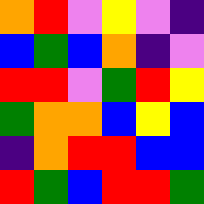[["orange", "red", "violet", "yellow", "violet", "indigo"], ["blue", "green", "blue", "orange", "indigo", "violet"], ["red", "red", "violet", "green", "red", "yellow"], ["green", "orange", "orange", "blue", "yellow", "blue"], ["indigo", "orange", "red", "red", "blue", "blue"], ["red", "green", "blue", "red", "red", "green"]]